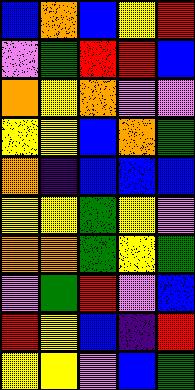[["blue", "orange", "blue", "yellow", "red"], ["violet", "green", "red", "red", "blue"], ["orange", "yellow", "orange", "violet", "violet"], ["yellow", "yellow", "blue", "orange", "green"], ["orange", "indigo", "blue", "blue", "blue"], ["yellow", "yellow", "green", "yellow", "violet"], ["orange", "orange", "green", "yellow", "green"], ["violet", "green", "red", "violet", "blue"], ["red", "yellow", "blue", "indigo", "red"], ["yellow", "yellow", "violet", "blue", "green"]]